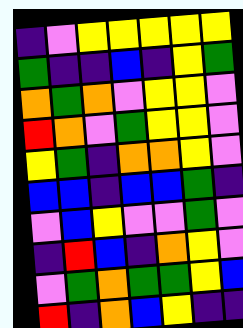[["indigo", "violet", "yellow", "yellow", "yellow", "yellow", "yellow"], ["green", "indigo", "indigo", "blue", "indigo", "yellow", "green"], ["orange", "green", "orange", "violet", "yellow", "yellow", "violet"], ["red", "orange", "violet", "green", "yellow", "yellow", "violet"], ["yellow", "green", "indigo", "orange", "orange", "yellow", "violet"], ["blue", "blue", "indigo", "blue", "blue", "green", "indigo"], ["violet", "blue", "yellow", "violet", "violet", "green", "violet"], ["indigo", "red", "blue", "indigo", "orange", "yellow", "violet"], ["violet", "green", "orange", "green", "green", "yellow", "blue"], ["red", "indigo", "orange", "blue", "yellow", "indigo", "indigo"]]